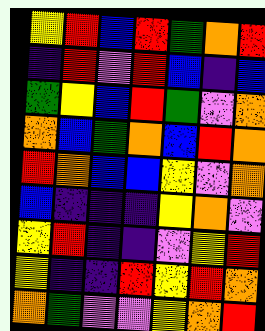[["yellow", "red", "blue", "red", "green", "orange", "red"], ["indigo", "red", "violet", "red", "blue", "indigo", "blue"], ["green", "yellow", "blue", "red", "green", "violet", "orange"], ["orange", "blue", "green", "orange", "blue", "red", "orange"], ["red", "orange", "blue", "blue", "yellow", "violet", "orange"], ["blue", "indigo", "indigo", "indigo", "yellow", "orange", "violet"], ["yellow", "red", "indigo", "indigo", "violet", "yellow", "red"], ["yellow", "indigo", "indigo", "red", "yellow", "red", "orange"], ["orange", "green", "violet", "violet", "yellow", "orange", "red"]]